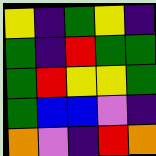[["yellow", "indigo", "green", "yellow", "indigo"], ["green", "indigo", "red", "green", "green"], ["green", "red", "yellow", "yellow", "green"], ["green", "blue", "blue", "violet", "indigo"], ["orange", "violet", "indigo", "red", "orange"]]